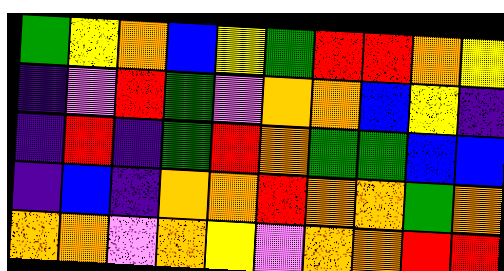[["green", "yellow", "orange", "blue", "yellow", "green", "red", "red", "orange", "yellow"], ["indigo", "violet", "red", "green", "violet", "orange", "orange", "blue", "yellow", "indigo"], ["indigo", "red", "indigo", "green", "red", "orange", "green", "green", "blue", "blue"], ["indigo", "blue", "indigo", "orange", "orange", "red", "orange", "orange", "green", "orange"], ["orange", "orange", "violet", "orange", "yellow", "violet", "orange", "orange", "red", "red"]]